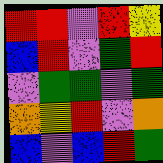[["red", "red", "violet", "red", "yellow"], ["blue", "red", "violet", "green", "red"], ["violet", "green", "green", "violet", "green"], ["orange", "yellow", "red", "violet", "orange"], ["blue", "violet", "blue", "red", "green"]]